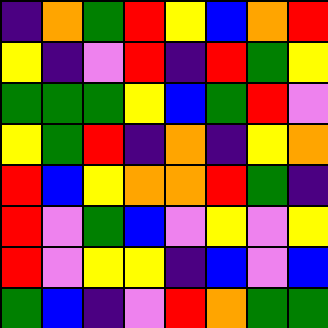[["indigo", "orange", "green", "red", "yellow", "blue", "orange", "red"], ["yellow", "indigo", "violet", "red", "indigo", "red", "green", "yellow"], ["green", "green", "green", "yellow", "blue", "green", "red", "violet"], ["yellow", "green", "red", "indigo", "orange", "indigo", "yellow", "orange"], ["red", "blue", "yellow", "orange", "orange", "red", "green", "indigo"], ["red", "violet", "green", "blue", "violet", "yellow", "violet", "yellow"], ["red", "violet", "yellow", "yellow", "indigo", "blue", "violet", "blue"], ["green", "blue", "indigo", "violet", "red", "orange", "green", "green"]]